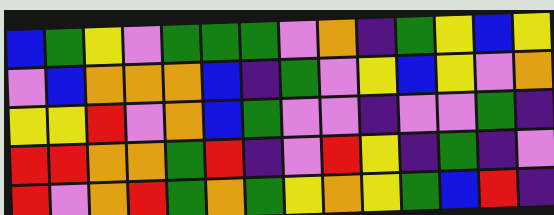[["blue", "green", "yellow", "violet", "green", "green", "green", "violet", "orange", "indigo", "green", "yellow", "blue", "yellow"], ["violet", "blue", "orange", "orange", "orange", "blue", "indigo", "green", "violet", "yellow", "blue", "yellow", "violet", "orange"], ["yellow", "yellow", "red", "violet", "orange", "blue", "green", "violet", "violet", "indigo", "violet", "violet", "green", "indigo"], ["red", "red", "orange", "orange", "green", "red", "indigo", "violet", "red", "yellow", "indigo", "green", "indigo", "violet"], ["red", "violet", "orange", "red", "green", "orange", "green", "yellow", "orange", "yellow", "green", "blue", "red", "indigo"]]